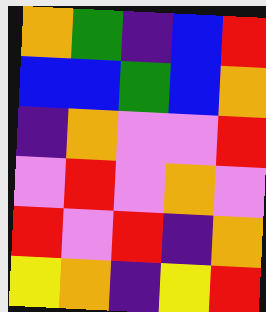[["orange", "green", "indigo", "blue", "red"], ["blue", "blue", "green", "blue", "orange"], ["indigo", "orange", "violet", "violet", "red"], ["violet", "red", "violet", "orange", "violet"], ["red", "violet", "red", "indigo", "orange"], ["yellow", "orange", "indigo", "yellow", "red"]]